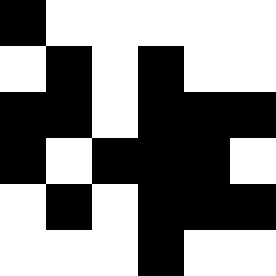[["black", "white", "white", "white", "white", "white"], ["white", "black", "white", "black", "white", "white"], ["black", "black", "white", "black", "black", "black"], ["black", "white", "black", "black", "black", "white"], ["white", "black", "white", "black", "black", "black"], ["white", "white", "white", "black", "white", "white"]]